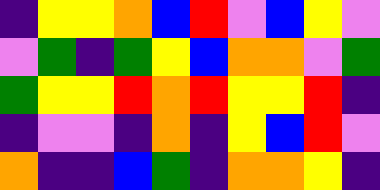[["indigo", "yellow", "yellow", "orange", "blue", "red", "violet", "blue", "yellow", "violet"], ["violet", "green", "indigo", "green", "yellow", "blue", "orange", "orange", "violet", "green"], ["green", "yellow", "yellow", "red", "orange", "red", "yellow", "yellow", "red", "indigo"], ["indigo", "violet", "violet", "indigo", "orange", "indigo", "yellow", "blue", "red", "violet"], ["orange", "indigo", "indigo", "blue", "green", "indigo", "orange", "orange", "yellow", "indigo"]]